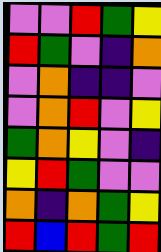[["violet", "violet", "red", "green", "yellow"], ["red", "green", "violet", "indigo", "orange"], ["violet", "orange", "indigo", "indigo", "violet"], ["violet", "orange", "red", "violet", "yellow"], ["green", "orange", "yellow", "violet", "indigo"], ["yellow", "red", "green", "violet", "violet"], ["orange", "indigo", "orange", "green", "yellow"], ["red", "blue", "red", "green", "red"]]